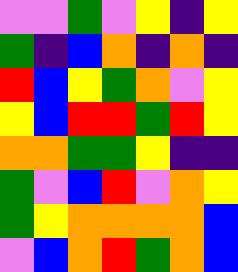[["violet", "violet", "green", "violet", "yellow", "indigo", "yellow"], ["green", "indigo", "blue", "orange", "indigo", "orange", "indigo"], ["red", "blue", "yellow", "green", "orange", "violet", "yellow"], ["yellow", "blue", "red", "red", "green", "red", "yellow"], ["orange", "orange", "green", "green", "yellow", "indigo", "indigo"], ["green", "violet", "blue", "red", "violet", "orange", "yellow"], ["green", "yellow", "orange", "orange", "orange", "orange", "blue"], ["violet", "blue", "orange", "red", "green", "orange", "blue"]]